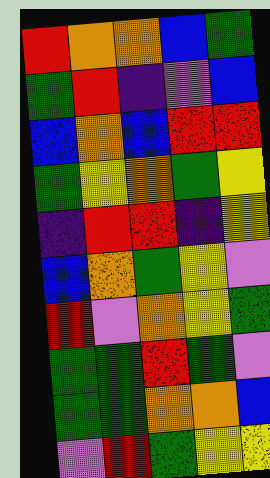[["red", "orange", "orange", "blue", "green"], ["green", "red", "indigo", "violet", "blue"], ["blue", "orange", "blue", "red", "red"], ["green", "yellow", "orange", "green", "yellow"], ["indigo", "red", "red", "indigo", "yellow"], ["blue", "orange", "green", "yellow", "violet"], ["red", "violet", "orange", "yellow", "green"], ["green", "green", "red", "green", "violet"], ["green", "green", "orange", "orange", "blue"], ["violet", "red", "green", "yellow", "yellow"]]